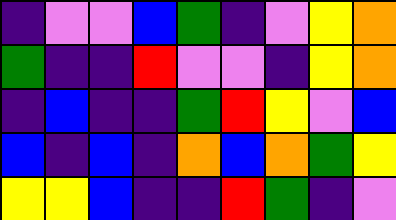[["indigo", "violet", "violet", "blue", "green", "indigo", "violet", "yellow", "orange"], ["green", "indigo", "indigo", "red", "violet", "violet", "indigo", "yellow", "orange"], ["indigo", "blue", "indigo", "indigo", "green", "red", "yellow", "violet", "blue"], ["blue", "indigo", "blue", "indigo", "orange", "blue", "orange", "green", "yellow"], ["yellow", "yellow", "blue", "indigo", "indigo", "red", "green", "indigo", "violet"]]